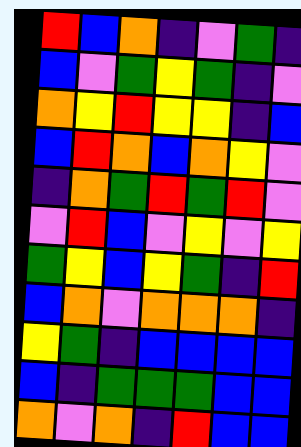[["red", "blue", "orange", "indigo", "violet", "green", "indigo"], ["blue", "violet", "green", "yellow", "green", "indigo", "violet"], ["orange", "yellow", "red", "yellow", "yellow", "indigo", "blue"], ["blue", "red", "orange", "blue", "orange", "yellow", "violet"], ["indigo", "orange", "green", "red", "green", "red", "violet"], ["violet", "red", "blue", "violet", "yellow", "violet", "yellow"], ["green", "yellow", "blue", "yellow", "green", "indigo", "red"], ["blue", "orange", "violet", "orange", "orange", "orange", "indigo"], ["yellow", "green", "indigo", "blue", "blue", "blue", "blue"], ["blue", "indigo", "green", "green", "green", "blue", "blue"], ["orange", "violet", "orange", "indigo", "red", "blue", "blue"]]